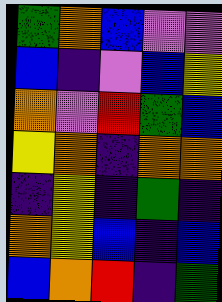[["green", "orange", "blue", "violet", "violet"], ["blue", "indigo", "violet", "blue", "yellow"], ["orange", "violet", "red", "green", "blue"], ["yellow", "orange", "indigo", "orange", "orange"], ["indigo", "yellow", "indigo", "green", "indigo"], ["orange", "yellow", "blue", "indigo", "blue"], ["blue", "orange", "red", "indigo", "green"]]